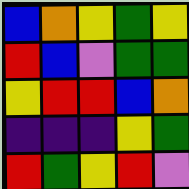[["blue", "orange", "yellow", "green", "yellow"], ["red", "blue", "violet", "green", "green"], ["yellow", "red", "red", "blue", "orange"], ["indigo", "indigo", "indigo", "yellow", "green"], ["red", "green", "yellow", "red", "violet"]]